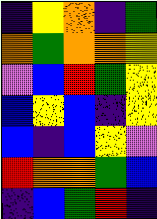[["indigo", "yellow", "orange", "indigo", "green"], ["orange", "green", "orange", "orange", "yellow"], ["violet", "blue", "red", "green", "yellow"], ["blue", "yellow", "blue", "indigo", "yellow"], ["blue", "indigo", "blue", "yellow", "violet"], ["red", "orange", "orange", "green", "blue"], ["indigo", "blue", "green", "red", "indigo"]]